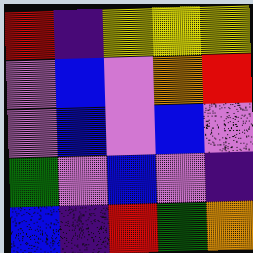[["red", "indigo", "yellow", "yellow", "yellow"], ["violet", "blue", "violet", "orange", "red"], ["violet", "blue", "violet", "blue", "violet"], ["green", "violet", "blue", "violet", "indigo"], ["blue", "indigo", "red", "green", "orange"]]